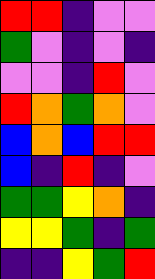[["red", "red", "indigo", "violet", "violet"], ["green", "violet", "indigo", "violet", "indigo"], ["violet", "violet", "indigo", "red", "violet"], ["red", "orange", "green", "orange", "violet"], ["blue", "orange", "blue", "red", "red"], ["blue", "indigo", "red", "indigo", "violet"], ["green", "green", "yellow", "orange", "indigo"], ["yellow", "yellow", "green", "indigo", "green"], ["indigo", "indigo", "yellow", "green", "red"]]